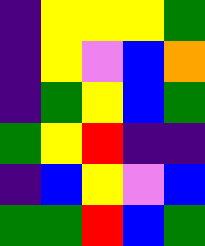[["indigo", "yellow", "yellow", "yellow", "green"], ["indigo", "yellow", "violet", "blue", "orange"], ["indigo", "green", "yellow", "blue", "green"], ["green", "yellow", "red", "indigo", "indigo"], ["indigo", "blue", "yellow", "violet", "blue"], ["green", "green", "red", "blue", "green"]]